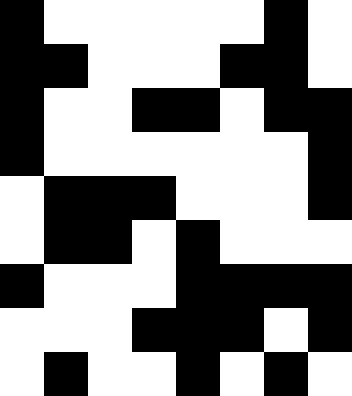[["black", "white", "white", "white", "white", "white", "black", "white"], ["black", "black", "white", "white", "white", "black", "black", "white"], ["black", "white", "white", "black", "black", "white", "black", "black"], ["black", "white", "white", "white", "white", "white", "white", "black"], ["white", "black", "black", "black", "white", "white", "white", "black"], ["white", "black", "black", "white", "black", "white", "white", "white"], ["black", "white", "white", "white", "black", "black", "black", "black"], ["white", "white", "white", "black", "black", "black", "white", "black"], ["white", "black", "white", "white", "black", "white", "black", "white"]]